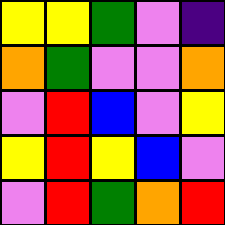[["yellow", "yellow", "green", "violet", "indigo"], ["orange", "green", "violet", "violet", "orange"], ["violet", "red", "blue", "violet", "yellow"], ["yellow", "red", "yellow", "blue", "violet"], ["violet", "red", "green", "orange", "red"]]